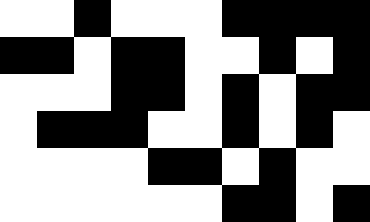[["white", "white", "black", "white", "white", "white", "black", "black", "black", "black"], ["black", "black", "white", "black", "black", "white", "white", "black", "white", "black"], ["white", "white", "white", "black", "black", "white", "black", "white", "black", "black"], ["white", "black", "black", "black", "white", "white", "black", "white", "black", "white"], ["white", "white", "white", "white", "black", "black", "white", "black", "white", "white"], ["white", "white", "white", "white", "white", "white", "black", "black", "white", "black"]]